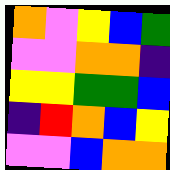[["orange", "violet", "yellow", "blue", "green"], ["violet", "violet", "orange", "orange", "indigo"], ["yellow", "yellow", "green", "green", "blue"], ["indigo", "red", "orange", "blue", "yellow"], ["violet", "violet", "blue", "orange", "orange"]]